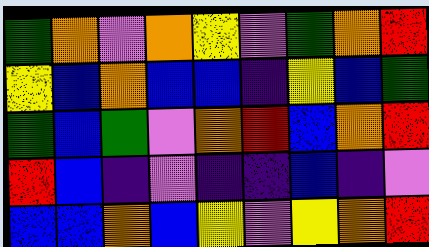[["green", "orange", "violet", "orange", "yellow", "violet", "green", "orange", "red"], ["yellow", "blue", "orange", "blue", "blue", "indigo", "yellow", "blue", "green"], ["green", "blue", "green", "violet", "orange", "red", "blue", "orange", "red"], ["red", "blue", "indigo", "violet", "indigo", "indigo", "blue", "indigo", "violet"], ["blue", "blue", "orange", "blue", "yellow", "violet", "yellow", "orange", "red"]]